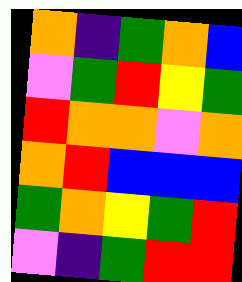[["orange", "indigo", "green", "orange", "blue"], ["violet", "green", "red", "yellow", "green"], ["red", "orange", "orange", "violet", "orange"], ["orange", "red", "blue", "blue", "blue"], ["green", "orange", "yellow", "green", "red"], ["violet", "indigo", "green", "red", "red"]]